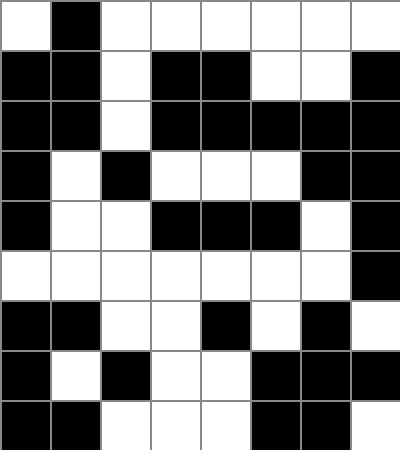[["white", "black", "white", "white", "white", "white", "white", "white"], ["black", "black", "white", "black", "black", "white", "white", "black"], ["black", "black", "white", "black", "black", "black", "black", "black"], ["black", "white", "black", "white", "white", "white", "black", "black"], ["black", "white", "white", "black", "black", "black", "white", "black"], ["white", "white", "white", "white", "white", "white", "white", "black"], ["black", "black", "white", "white", "black", "white", "black", "white"], ["black", "white", "black", "white", "white", "black", "black", "black"], ["black", "black", "white", "white", "white", "black", "black", "white"]]